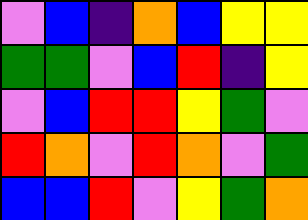[["violet", "blue", "indigo", "orange", "blue", "yellow", "yellow"], ["green", "green", "violet", "blue", "red", "indigo", "yellow"], ["violet", "blue", "red", "red", "yellow", "green", "violet"], ["red", "orange", "violet", "red", "orange", "violet", "green"], ["blue", "blue", "red", "violet", "yellow", "green", "orange"]]